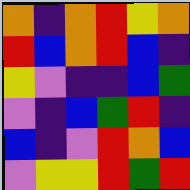[["orange", "indigo", "orange", "red", "yellow", "orange"], ["red", "blue", "orange", "red", "blue", "indigo"], ["yellow", "violet", "indigo", "indigo", "blue", "green"], ["violet", "indigo", "blue", "green", "red", "indigo"], ["blue", "indigo", "violet", "red", "orange", "blue"], ["violet", "yellow", "yellow", "red", "green", "red"]]